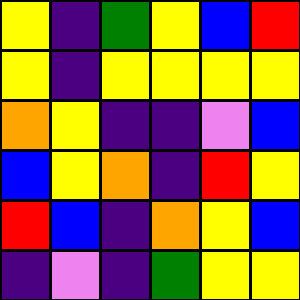[["yellow", "indigo", "green", "yellow", "blue", "red"], ["yellow", "indigo", "yellow", "yellow", "yellow", "yellow"], ["orange", "yellow", "indigo", "indigo", "violet", "blue"], ["blue", "yellow", "orange", "indigo", "red", "yellow"], ["red", "blue", "indigo", "orange", "yellow", "blue"], ["indigo", "violet", "indigo", "green", "yellow", "yellow"]]